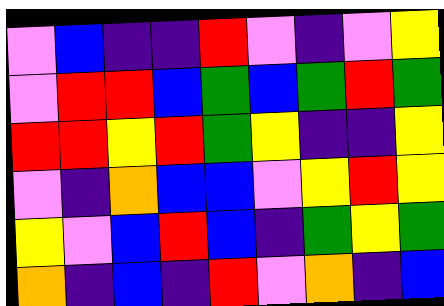[["violet", "blue", "indigo", "indigo", "red", "violet", "indigo", "violet", "yellow"], ["violet", "red", "red", "blue", "green", "blue", "green", "red", "green"], ["red", "red", "yellow", "red", "green", "yellow", "indigo", "indigo", "yellow"], ["violet", "indigo", "orange", "blue", "blue", "violet", "yellow", "red", "yellow"], ["yellow", "violet", "blue", "red", "blue", "indigo", "green", "yellow", "green"], ["orange", "indigo", "blue", "indigo", "red", "violet", "orange", "indigo", "blue"]]